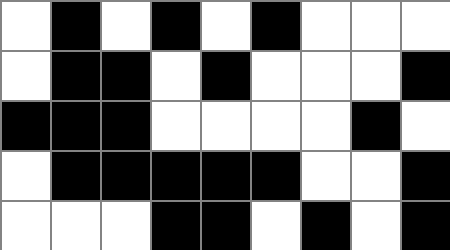[["white", "black", "white", "black", "white", "black", "white", "white", "white"], ["white", "black", "black", "white", "black", "white", "white", "white", "black"], ["black", "black", "black", "white", "white", "white", "white", "black", "white"], ["white", "black", "black", "black", "black", "black", "white", "white", "black"], ["white", "white", "white", "black", "black", "white", "black", "white", "black"]]